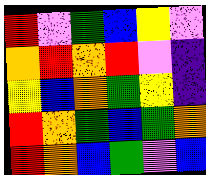[["red", "violet", "green", "blue", "yellow", "violet"], ["orange", "red", "orange", "red", "violet", "indigo"], ["yellow", "blue", "orange", "green", "yellow", "indigo"], ["red", "orange", "green", "blue", "green", "orange"], ["red", "orange", "blue", "green", "violet", "blue"]]